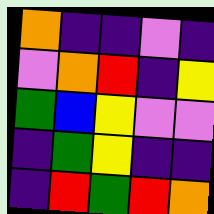[["orange", "indigo", "indigo", "violet", "indigo"], ["violet", "orange", "red", "indigo", "yellow"], ["green", "blue", "yellow", "violet", "violet"], ["indigo", "green", "yellow", "indigo", "indigo"], ["indigo", "red", "green", "red", "orange"]]